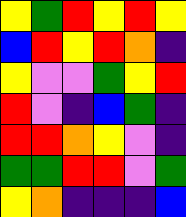[["yellow", "green", "red", "yellow", "red", "yellow"], ["blue", "red", "yellow", "red", "orange", "indigo"], ["yellow", "violet", "violet", "green", "yellow", "red"], ["red", "violet", "indigo", "blue", "green", "indigo"], ["red", "red", "orange", "yellow", "violet", "indigo"], ["green", "green", "red", "red", "violet", "green"], ["yellow", "orange", "indigo", "indigo", "indigo", "blue"]]